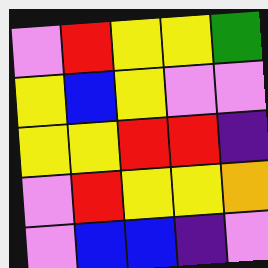[["violet", "red", "yellow", "yellow", "green"], ["yellow", "blue", "yellow", "violet", "violet"], ["yellow", "yellow", "red", "red", "indigo"], ["violet", "red", "yellow", "yellow", "orange"], ["violet", "blue", "blue", "indigo", "violet"]]